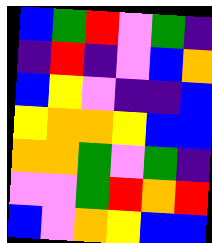[["blue", "green", "red", "violet", "green", "indigo"], ["indigo", "red", "indigo", "violet", "blue", "orange"], ["blue", "yellow", "violet", "indigo", "indigo", "blue"], ["yellow", "orange", "orange", "yellow", "blue", "blue"], ["orange", "orange", "green", "violet", "green", "indigo"], ["violet", "violet", "green", "red", "orange", "red"], ["blue", "violet", "orange", "yellow", "blue", "blue"]]